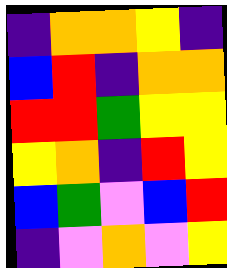[["indigo", "orange", "orange", "yellow", "indigo"], ["blue", "red", "indigo", "orange", "orange"], ["red", "red", "green", "yellow", "yellow"], ["yellow", "orange", "indigo", "red", "yellow"], ["blue", "green", "violet", "blue", "red"], ["indigo", "violet", "orange", "violet", "yellow"]]